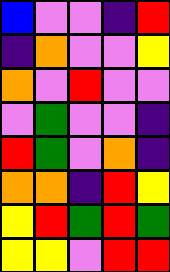[["blue", "violet", "violet", "indigo", "red"], ["indigo", "orange", "violet", "violet", "yellow"], ["orange", "violet", "red", "violet", "violet"], ["violet", "green", "violet", "violet", "indigo"], ["red", "green", "violet", "orange", "indigo"], ["orange", "orange", "indigo", "red", "yellow"], ["yellow", "red", "green", "red", "green"], ["yellow", "yellow", "violet", "red", "red"]]